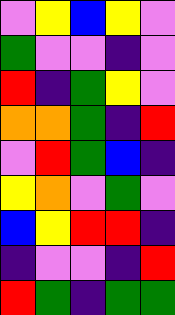[["violet", "yellow", "blue", "yellow", "violet"], ["green", "violet", "violet", "indigo", "violet"], ["red", "indigo", "green", "yellow", "violet"], ["orange", "orange", "green", "indigo", "red"], ["violet", "red", "green", "blue", "indigo"], ["yellow", "orange", "violet", "green", "violet"], ["blue", "yellow", "red", "red", "indigo"], ["indigo", "violet", "violet", "indigo", "red"], ["red", "green", "indigo", "green", "green"]]